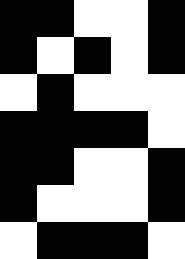[["black", "black", "white", "white", "black"], ["black", "white", "black", "white", "black"], ["white", "black", "white", "white", "white"], ["black", "black", "black", "black", "white"], ["black", "black", "white", "white", "black"], ["black", "white", "white", "white", "black"], ["white", "black", "black", "black", "white"]]